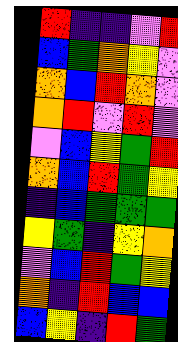[["red", "indigo", "indigo", "violet", "red"], ["blue", "green", "orange", "yellow", "violet"], ["orange", "blue", "red", "orange", "violet"], ["orange", "red", "violet", "red", "violet"], ["violet", "blue", "yellow", "green", "red"], ["orange", "blue", "red", "green", "yellow"], ["indigo", "blue", "green", "green", "green"], ["yellow", "green", "indigo", "yellow", "orange"], ["violet", "blue", "red", "green", "yellow"], ["orange", "indigo", "red", "blue", "blue"], ["blue", "yellow", "indigo", "red", "green"]]